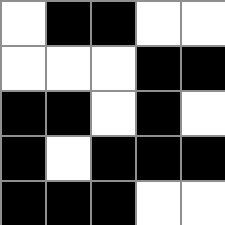[["white", "black", "black", "white", "white"], ["white", "white", "white", "black", "black"], ["black", "black", "white", "black", "white"], ["black", "white", "black", "black", "black"], ["black", "black", "black", "white", "white"]]